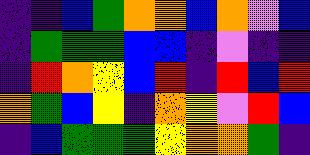[["indigo", "indigo", "blue", "green", "orange", "orange", "blue", "orange", "violet", "blue"], ["indigo", "green", "green", "green", "blue", "blue", "indigo", "violet", "indigo", "indigo"], ["indigo", "red", "orange", "yellow", "blue", "red", "indigo", "red", "blue", "red"], ["orange", "green", "blue", "yellow", "indigo", "orange", "yellow", "violet", "red", "blue"], ["indigo", "blue", "green", "green", "green", "yellow", "orange", "orange", "green", "indigo"]]